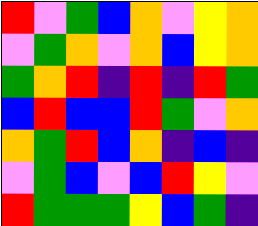[["red", "violet", "green", "blue", "orange", "violet", "yellow", "orange"], ["violet", "green", "orange", "violet", "orange", "blue", "yellow", "orange"], ["green", "orange", "red", "indigo", "red", "indigo", "red", "green"], ["blue", "red", "blue", "blue", "red", "green", "violet", "orange"], ["orange", "green", "red", "blue", "orange", "indigo", "blue", "indigo"], ["violet", "green", "blue", "violet", "blue", "red", "yellow", "violet"], ["red", "green", "green", "green", "yellow", "blue", "green", "indigo"]]